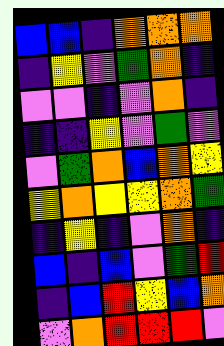[["blue", "blue", "indigo", "orange", "orange", "orange"], ["indigo", "yellow", "violet", "green", "orange", "indigo"], ["violet", "violet", "indigo", "violet", "orange", "indigo"], ["indigo", "indigo", "yellow", "violet", "green", "violet"], ["violet", "green", "orange", "blue", "orange", "yellow"], ["yellow", "orange", "yellow", "yellow", "orange", "green"], ["indigo", "yellow", "indigo", "violet", "orange", "indigo"], ["blue", "indigo", "blue", "violet", "green", "red"], ["indigo", "blue", "red", "yellow", "blue", "orange"], ["violet", "orange", "red", "red", "red", "violet"]]